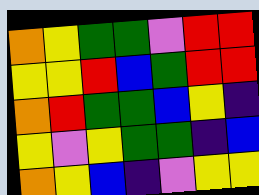[["orange", "yellow", "green", "green", "violet", "red", "red"], ["yellow", "yellow", "red", "blue", "green", "red", "red"], ["orange", "red", "green", "green", "blue", "yellow", "indigo"], ["yellow", "violet", "yellow", "green", "green", "indigo", "blue"], ["orange", "yellow", "blue", "indigo", "violet", "yellow", "yellow"]]